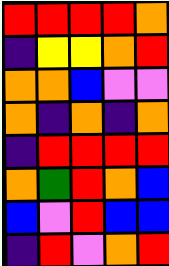[["red", "red", "red", "red", "orange"], ["indigo", "yellow", "yellow", "orange", "red"], ["orange", "orange", "blue", "violet", "violet"], ["orange", "indigo", "orange", "indigo", "orange"], ["indigo", "red", "red", "red", "red"], ["orange", "green", "red", "orange", "blue"], ["blue", "violet", "red", "blue", "blue"], ["indigo", "red", "violet", "orange", "red"]]